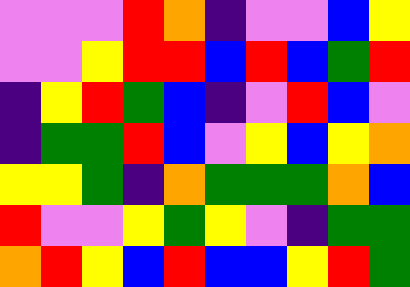[["violet", "violet", "violet", "red", "orange", "indigo", "violet", "violet", "blue", "yellow"], ["violet", "violet", "yellow", "red", "red", "blue", "red", "blue", "green", "red"], ["indigo", "yellow", "red", "green", "blue", "indigo", "violet", "red", "blue", "violet"], ["indigo", "green", "green", "red", "blue", "violet", "yellow", "blue", "yellow", "orange"], ["yellow", "yellow", "green", "indigo", "orange", "green", "green", "green", "orange", "blue"], ["red", "violet", "violet", "yellow", "green", "yellow", "violet", "indigo", "green", "green"], ["orange", "red", "yellow", "blue", "red", "blue", "blue", "yellow", "red", "green"]]